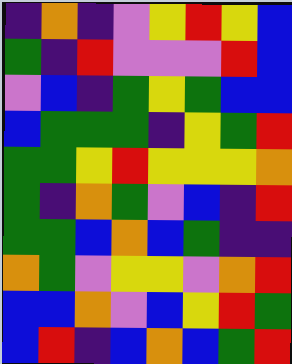[["indigo", "orange", "indigo", "violet", "yellow", "red", "yellow", "blue"], ["green", "indigo", "red", "violet", "violet", "violet", "red", "blue"], ["violet", "blue", "indigo", "green", "yellow", "green", "blue", "blue"], ["blue", "green", "green", "green", "indigo", "yellow", "green", "red"], ["green", "green", "yellow", "red", "yellow", "yellow", "yellow", "orange"], ["green", "indigo", "orange", "green", "violet", "blue", "indigo", "red"], ["green", "green", "blue", "orange", "blue", "green", "indigo", "indigo"], ["orange", "green", "violet", "yellow", "yellow", "violet", "orange", "red"], ["blue", "blue", "orange", "violet", "blue", "yellow", "red", "green"], ["blue", "red", "indigo", "blue", "orange", "blue", "green", "red"]]